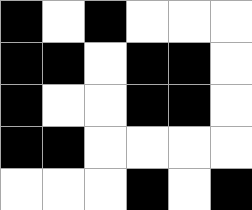[["black", "white", "black", "white", "white", "white"], ["black", "black", "white", "black", "black", "white"], ["black", "white", "white", "black", "black", "white"], ["black", "black", "white", "white", "white", "white"], ["white", "white", "white", "black", "white", "black"]]